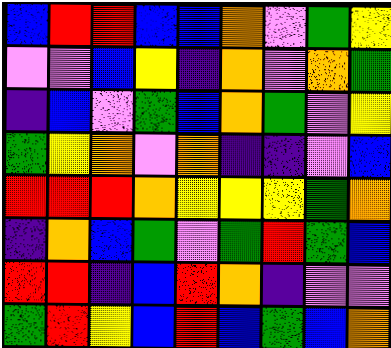[["blue", "red", "red", "blue", "blue", "orange", "violet", "green", "yellow"], ["violet", "violet", "blue", "yellow", "indigo", "orange", "violet", "orange", "green"], ["indigo", "blue", "violet", "green", "blue", "orange", "green", "violet", "yellow"], ["green", "yellow", "orange", "violet", "orange", "indigo", "indigo", "violet", "blue"], ["red", "red", "red", "orange", "yellow", "yellow", "yellow", "green", "orange"], ["indigo", "orange", "blue", "green", "violet", "green", "red", "green", "blue"], ["red", "red", "indigo", "blue", "red", "orange", "indigo", "violet", "violet"], ["green", "red", "yellow", "blue", "red", "blue", "green", "blue", "orange"]]